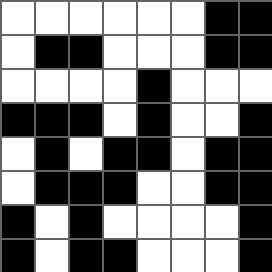[["white", "white", "white", "white", "white", "white", "black", "black"], ["white", "black", "black", "white", "white", "white", "black", "black"], ["white", "white", "white", "white", "black", "white", "white", "white"], ["black", "black", "black", "white", "black", "white", "white", "black"], ["white", "black", "white", "black", "black", "white", "black", "black"], ["white", "black", "black", "black", "white", "white", "black", "black"], ["black", "white", "black", "white", "white", "white", "white", "black"], ["black", "white", "black", "black", "white", "white", "white", "black"]]